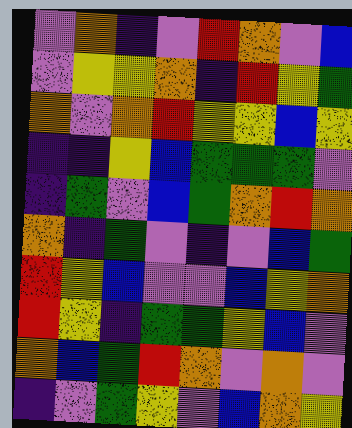[["violet", "orange", "indigo", "violet", "red", "orange", "violet", "blue"], ["violet", "yellow", "yellow", "orange", "indigo", "red", "yellow", "green"], ["orange", "violet", "orange", "red", "yellow", "yellow", "blue", "yellow"], ["indigo", "indigo", "yellow", "blue", "green", "green", "green", "violet"], ["indigo", "green", "violet", "blue", "green", "orange", "red", "orange"], ["orange", "indigo", "green", "violet", "indigo", "violet", "blue", "green"], ["red", "yellow", "blue", "violet", "violet", "blue", "yellow", "orange"], ["red", "yellow", "indigo", "green", "green", "yellow", "blue", "violet"], ["orange", "blue", "green", "red", "orange", "violet", "orange", "violet"], ["indigo", "violet", "green", "yellow", "violet", "blue", "orange", "yellow"]]